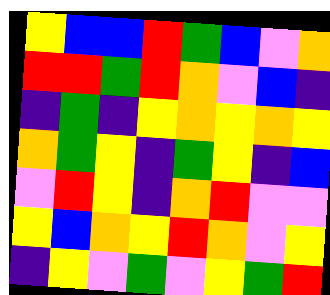[["yellow", "blue", "blue", "red", "green", "blue", "violet", "orange"], ["red", "red", "green", "red", "orange", "violet", "blue", "indigo"], ["indigo", "green", "indigo", "yellow", "orange", "yellow", "orange", "yellow"], ["orange", "green", "yellow", "indigo", "green", "yellow", "indigo", "blue"], ["violet", "red", "yellow", "indigo", "orange", "red", "violet", "violet"], ["yellow", "blue", "orange", "yellow", "red", "orange", "violet", "yellow"], ["indigo", "yellow", "violet", "green", "violet", "yellow", "green", "red"]]